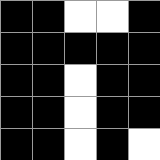[["black", "black", "white", "white", "black"], ["black", "black", "black", "black", "black"], ["black", "black", "white", "black", "black"], ["black", "black", "white", "black", "black"], ["black", "black", "white", "black", "white"]]